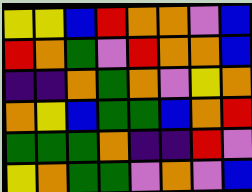[["yellow", "yellow", "blue", "red", "orange", "orange", "violet", "blue"], ["red", "orange", "green", "violet", "red", "orange", "orange", "blue"], ["indigo", "indigo", "orange", "green", "orange", "violet", "yellow", "orange"], ["orange", "yellow", "blue", "green", "green", "blue", "orange", "red"], ["green", "green", "green", "orange", "indigo", "indigo", "red", "violet"], ["yellow", "orange", "green", "green", "violet", "orange", "violet", "blue"]]